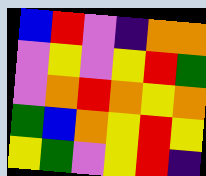[["blue", "red", "violet", "indigo", "orange", "orange"], ["violet", "yellow", "violet", "yellow", "red", "green"], ["violet", "orange", "red", "orange", "yellow", "orange"], ["green", "blue", "orange", "yellow", "red", "yellow"], ["yellow", "green", "violet", "yellow", "red", "indigo"]]